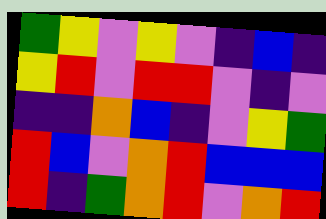[["green", "yellow", "violet", "yellow", "violet", "indigo", "blue", "indigo"], ["yellow", "red", "violet", "red", "red", "violet", "indigo", "violet"], ["indigo", "indigo", "orange", "blue", "indigo", "violet", "yellow", "green"], ["red", "blue", "violet", "orange", "red", "blue", "blue", "blue"], ["red", "indigo", "green", "orange", "red", "violet", "orange", "red"]]